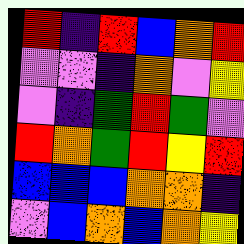[["red", "indigo", "red", "blue", "orange", "red"], ["violet", "violet", "indigo", "orange", "violet", "yellow"], ["violet", "indigo", "green", "red", "green", "violet"], ["red", "orange", "green", "red", "yellow", "red"], ["blue", "blue", "blue", "orange", "orange", "indigo"], ["violet", "blue", "orange", "blue", "orange", "yellow"]]